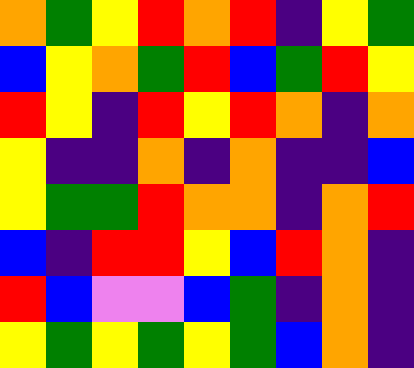[["orange", "green", "yellow", "red", "orange", "red", "indigo", "yellow", "green"], ["blue", "yellow", "orange", "green", "red", "blue", "green", "red", "yellow"], ["red", "yellow", "indigo", "red", "yellow", "red", "orange", "indigo", "orange"], ["yellow", "indigo", "indigo", "orange", "indigo", "orange", "indigo", "indigo", "blue"], ["yellow", "green", "green", "red", "orange", "orange", "indigo", "orange", "red"], ["blue", "indigo", "red", "red", "yellow", "blue", "red", "orange", "indigo"], ["red", "blue", "violet", "violet", "blue", "green", "indigo", "orange", "indigo"], ["yellow", "green", "yellow", "green", "yellow", "green", "blue", "orange", "indigo"]]